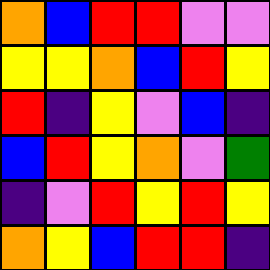[["orange", "blue", "red", "red", "violet", "violet"], ["yellow", "yellow", "orange", "blue", "red", "yellow"], ["red", "indigo", "yellow", "violet", "blue", "indigo"], ["blue", "red", "yellow", "orange", "violet", "green"], ["indigo", "violet", "red", "yellow", "red", "yellow"], ["orange", "yellow", "blue", "red", "red", "indigo"]]